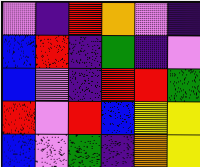[["violet", "indigo", "red", "orange", "violet", "indigo"], ["blue", "red", "indigo", "green", "indigo", "violet"], ["blue", "violet", "indigo", "red", "red", "green"], ["red", "violet", "red", "blue", "yellow", "yellow"], ["blue", "violet", "green", "indigo", "orange", "yellow"]]